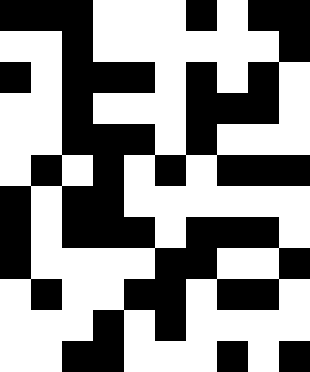[["black", "black", "black", "white", "white", "white", "black", "white", "black", "black"], ["white", "white", "black", "white", "white", "white", "white", "white", "white", "black"], ["black", "white", "black", "black", "black", "white", "black", "white", "black", "white"], ["white", "white", "black", "white", "white", "white", "black", "black", "black", "white"], ["white", "white", "black", "black", "black", "white", "black", "white", "white", "white"], ["white", "black", "white", "black", "white", "black", "white", "black", "black", "black"], ["black", "white", "black", "black", "white", "white", "white", "white", "white", "white"], ["black", "white", "black", "black", "black", "white", "black", "black", "black", "white"], ["black", "white", "white", "white", "white", "black", "black", "white", "white", "black"], ["white", "black", "white", "white", "black", "black", "white", "black", "black", "white"], ["white", "white", "white", "black", "white", "black", "white", "white", "white", "white"], ["white", "white", "black", "black", "white", "white", "white", "black", "white", "black"]]